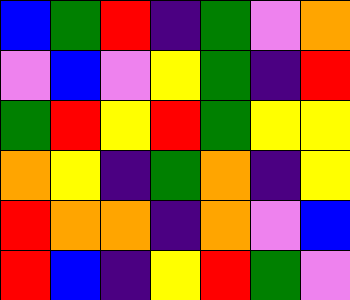[["blue", "green", "red", "indigo", "green", "violet", "orange"], ["violet", "blue", "violet", "yellow", "green", "indigo", "red"], ["green", "red", "yellow", "red", "green", "yellow", "yellow"], ["orange", "yellow", "indigo", "green", "orange", "indigo", "yellow"], ["red", "orange", "orange", "indigo", "orange", "violet", "blue"], ["red", "blue", "indigo", "yellow", "red", "green", "violet"]]